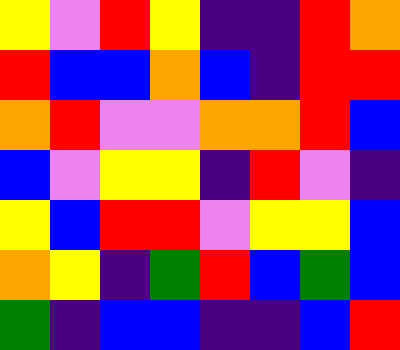[["yellow", "violet", "red", "yellow", "indigo", "indigo", "red", "orange"], ["red", "blue", "blue", "orange", "blue", "indigo", "red", "red"], ["orange", "red", "violet", "violet", "orange", "orange", "red", "blue"], ["blue", "violet", "yellow", "yellow", "indigo", "red", "violet", "indigo"], ["yellow", "blue", "red", "red", "violet", "yellow", "yellow", "blue"], ["orange", "yellow", "indigo", "green", "red", "blue", "green", "blue"], ["green", "indigo", "blue", "blue", "indigo", "indigo", "blue", "red"]]